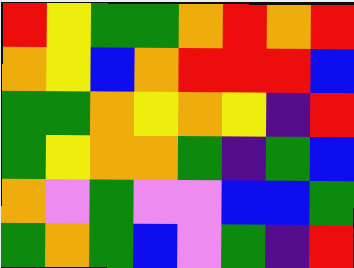[["red", "yellow", "green", "green", "orange", "red", "orange", "red"], ["orange", "yellow", "blue", "orange", "red", "red", "red", "blue"], ["green", "green", "orange", "yellow", "orange", "yellow", "indigo", "red"], ["green", "yellow", "orange", "orange", "green", "indigo", "green", "blue"], ["orange", "violet", "green", "violet", "violet", "blue", "blue", "green"], ["green", "orange", "green", "blue", "violet", "green", "indigo", "red"]]